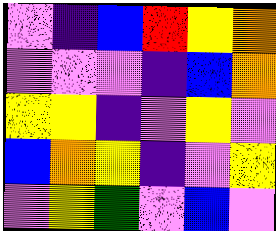[["violet", "indigo", "blue", "red", "yellow", "orange"], ["violet", "violet", "violet", "indigo", "blue", "orange"], ["yellow", "yellow", "indigo", "violet", "yellow", "violet"], ["blue", "orange", "yellow", "indigo", "violet", "yellow"], ["violet", "yellow", "green", "violet", "blue", "violet"]]